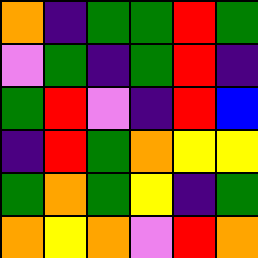[["orange", "indigo", "green", "green", "red", "green"], ["violet", "green", "indigo", "green", "red", "indigo"], ["green", "red", "violet", "indigo", "red", "blue"], ["indigo", "red", "green", "orange", "yellow", "yellow"], ["green", "orange", "green", "yellow", "indigo", "green"], ["orange", "yellow", "orange", "violet", "red", "orange"]]